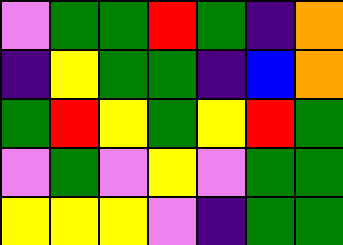[["violet", "green", "green", "red", "green", "indigo", "orange"], ["indigo", "yellow", "green", "green", "indigo", "blue", "orange"], ["green", "red", "yellow", "green", "yellow", "red", "green"], ["violet", "green", "violet", "yellow", "violet", "green", "green"], ["yellow", "yellow", "yellow", "violet", "indigo", "green", "green"]]